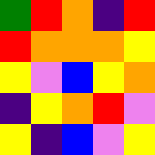[["green", "red", "orange", "indigo", "red"], ["red", "orange", "orange", "orange", "yellow"], ["yellow", "violet", "blue", "yellow", "orange"], ["indigo", "yellow", "orange", "red", "violet"], ["yellow", "indigo", "blue", "violet", "yellow"]]